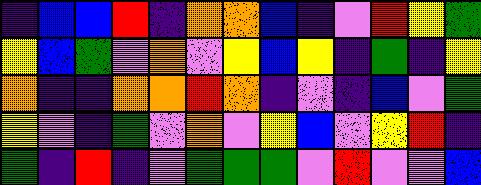[["indigo", "blue", "blue", "red", "indigo", "orange", "orange", "blue", "indigo", "violet", "red", "yellow", "green"], ["yellow", "blue", "green", "violet", "orange", "violet", "yellow", "blue", "yellow", "indigo", "green", "indigo", "yellow"], ["orange", "indigo", "indigo", "orange", "orange", "red", "orange", "indigo", "violet", "indigo", "blue", "violet", "green"], ["yellow", "violet", "indigo", "green", "violet", "orange", "violet", "yellow", "blue", "violet", "yellow", "red", "indigo"], ["green", "indigo", "red", "indigo", "violet", "green", "green", "green", "violet", "red", "violet", "violet", "blue"]]